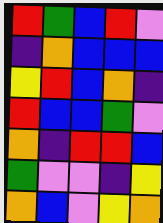[["red", "green", "blue", "red", "violet"], ["indigo", "orange", "blue", "blue", "blue"], ["yellow", "red", "blue", "orange", "indigo"], ["red", "blue", "blue", "green", "violet"], ["orange", "indigo", "red", "red", "blue"], ["green", "violet", "violet", "indigo", "yellow"], ["orange", "blue", "violet", "yellow", "orange"]]